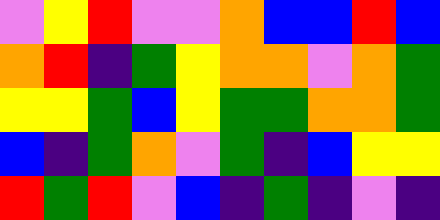[["violet", "yellow", "red", "violet", "violet", "orange", "blue", "blue", "red", "blue"], ["orange", "red", "indigo", "green", "yellow", "orange", "orange", "violet", "orange", "green"], ["yellow", "yellow", "green", "blue", "yellow", "green", "green", "orange", "orange", "green"], ["blue", "indigo", "green", "orange", "violet", "green", "indigo", "blue", "yellow", "yellow"], ["red", "green", "red", "violet", "blue", "indigo", "green", "indigo", "violet", "indigo"]]